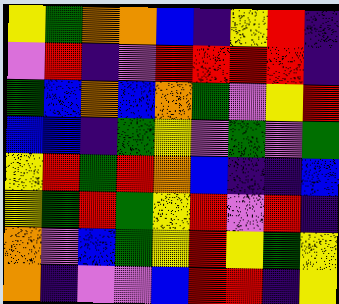[["yellow", "green", "orange", "orange", "blue", "indigo", "yellow", "red", "indigo"], ["violet", "red", "indigo", "violet", "red", "red", "red", "red", "indigo"], ["green", "blue", "orange", "blue", "orange", "green", "violet", "yellow", "red"], ["blue", "blue", "indigo", "green", "yellow", "violet", "green", "violet", "green"], ["yellow", "red", "green", "red", "orange", "blue", "indigo", "indigo", "blue"], ["yellow", "green", "red", "green", "yellow", "red", "violet", "red", "indigo"], ["orange", "violet", "blue", "green", "yellow", "red", "yellow", "green", "yellow"], ["orange", "indigo", "violet", "violet", "blue", "red", "red", "indigo", "yellow"]]